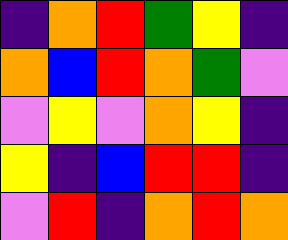[["indigo", "orange", "red", "green", "yellow", "indigo"], ["orange", "blue", "red", "orange", "green", "violet"], ["violet", "yellow", "violet", "orange", "yellow", "indigo"], ["yellow", "indigo", "blue", "red", "red", "indigo"], ["violet", "red", "indigo", "orange", "red", "orange"]]